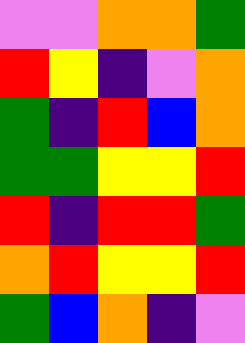[["violet", "violet", "orange", "orange", "green"], ["red", "yellow", "indigo", "violet", "orange"], ["green", "indigo", "red", "blue", "orange"], ["green", "green", "yellow", "yellow", "red"], ["red", "indigo", "red", "red", "green"], ["orange", "red", "yellow", "yellow", "red"], ["green", "blue", "orange", "indigo", "violet"]]